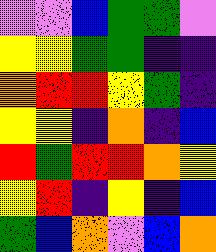[["violet", "violet", "blue", "green", "green", "violet"], ["yellow", "yellow", "green", "green", "indigo", "indigo"], ["orange", "red", "red", "yellow", "green", "indigo"], ["yellow", "yellow", "indigo", "orange", "indigo", "blue"], ["red", "green", "red", "red", "orange", "yellow"], ["yellow", "red", "indigo", "yellow", "indigo", "blue"], ["green", "blue", "orange", "violet", "blue", "orange"]]